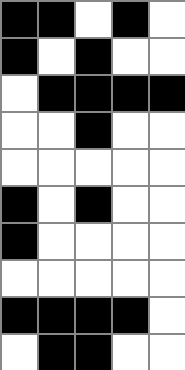[["black", "black", "white", "black", "white"], ["black", "white", "black", "white", "white"], ["white", "black", "black", "black", "black"], ["white", "white", "black", "white", "white"], ["white", "white", "white", "white", "white"], ["black", "white", "black", "white", "white"], ["black", "white", "white", "white", "white"], ["white", "white", "white", "white", "white"], ["black", "black", "black", "black", "white"], ["white", "black", "black", "white", "white"]]